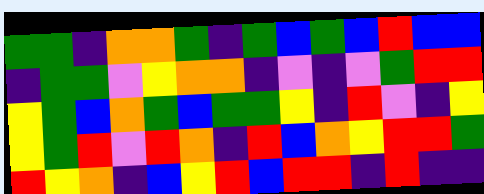[["green", "green", "indigo", "orange", "orange", "green", "indigo", "green", "blue", "green", "blue", "red", "blue", "blue"], ["indigo", "green", "green", "violet", "yellow", "orange", "orange", "indigo", "violet", "indigo", "violet", "green", "red", "red"], ["yellow", "green", "blue", "orange", "green", "blue", "green", "green", "yellow", "indigo", "red", "violet", "indigo", "yellow"], ["yellow", "green", "red", "violet", "red", "orange", "indigo", "red", "blue", "orange", "yellow", "red", "red", "green"], ["red", "yellow", "orange", "indigo", "blue", "yellow", "red", "blue", "red", "red", "indigo", "red", "indigo", "indigo"]]